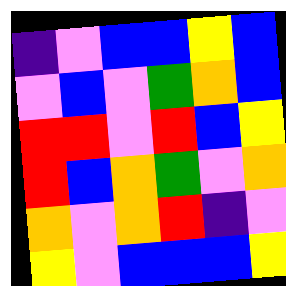[["indigo", "violet", "blue", "blue", "yellow", "blue"], ["violet", "blue", "violet", "green", "orange", "blue"], ["red", "red", "violet", "red", "blue", "yellow"], ["red", "blue", "orange", "green", "violet", "orange"], ["orange", "violet", "orange", "red", "indigo", "violet"], ["yellow", "violet", "blue", "blue", "blue", "yellow"]]